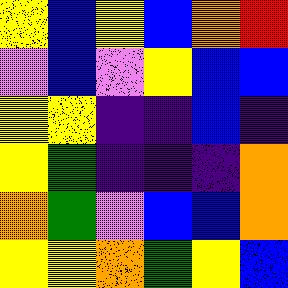[["yellow", "blue", "yellow", "blue", "orange", "red"], ["violet", "blue", "violet", "yellow", "blue", "blue"], ["yellow", "yellow", "indigo", "indigo", "blue", "indigo"], ["yellow", "green", "indigo", "indigo", "indigo", "orange"], ["orange", "green", "violet", "blue", "blue", "orange"], ["yellow", "yellow", "orange", "green", "yellow", "blue"]]